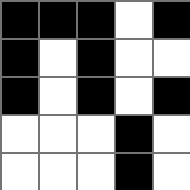[["black", "black", "black", "white", "black"], ["black", "white", "black", "white", "white"], ["black", "white", "black", "white", "black"], ["white", "white", "white", "black", "white"], ["white", "white", "white", "black", "white"]]